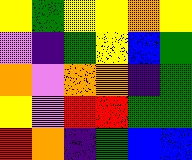[["yellow", "green", "yellow", "yellow", "orange", "yellow"], ["violet", "indigo", "green", "yellow", "blue", "green"], ["orange", "violet", "orange", "orange", "indigo", "green"], ["yellow", "violet", "red", "red", "green", "green"], ["red", "orange", "indigo", "green", "blue", "blue"]]